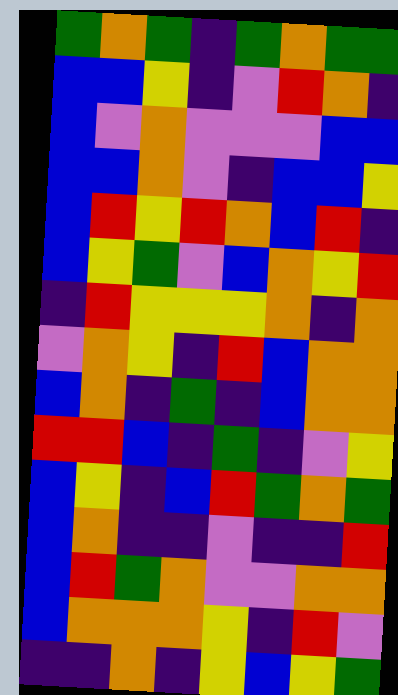[["green", "orange", "green", "indigo", "green", "orange", "green", "green"], ["blue", "blue", "yellow", "indigo", "violet", "red", "orange", "indigo"], ["blue", "violet", "orange", "violet", "violet", "violet", "blue", "blue"], ["blue", "blue", "orange", "violet", "indigo", "blue", "blue", "yellow"], ["blue", "red", "yellow", "red", "orange", "blue", "red", "indigo"], ["blue", "yellow", "green", "violet", "blue", "orange", "yellow", "red"], ["indigo", "red", "yellow", "yellow", "yellow", "orange", "indigo", "orange"], ["violet", "orange", "yellow", "indigo", "red", "blue", "orange", "orange"], ["blue", "orange", "indigo", "green", "indigo", "blue", "orange", "orange"], ["red", "red", "blue", "indigo", "green", "indigo", "violet", "yellow"], ["blue", "yellow", "indigo", "blue", "red", "green", "orange", "green"], ["blue", "orange", "indigo", "indigo", "violet", "indigo", "indigo", "red"], ["blue", "red", "green", "orange", "violet", "violet", "orange", "orange"], ["blue", "orange", "orange", "orange", "yellow", "indigo", "red", "violet"], ["indigo", "indigo", "orange", "indigo", "yellow", "blue", "yellow", "green"]]